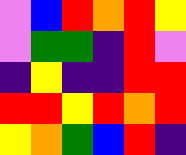[["violet", "blue", "red", "orange", "red", "yellow"], ["violet", "green", "green", "indigo", "red", "violet"], ["indigo", "yellow", "indigo", "indigo", "red", "red"], ["red", "red", "yellow", "red", "orange", "red"], ["yellow", "orange", "green", "blue", "red", "indigo"]]